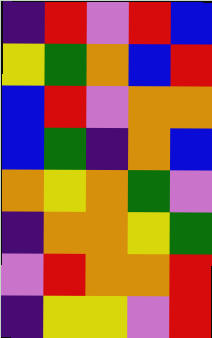[["indigo", "red", "violet", "red", "blue"], ["yellow", "green", "orange", "blue", "red"], ["blue", "red", "violet", "orange", "orange"], ["blue", "green", "indigo", "orange", "blue"], ["orange", "yellow", "orange", "green", "violet"], ["indigo", "orange", "orange", "yellow", "green"], ["violet", "red", "orange", "orange", "red"], ["indigo", "yellow", "yellow", "violet", "red"]]